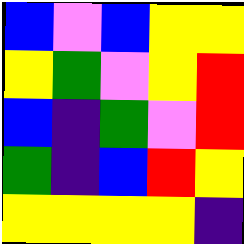[["blue", "violet", "blue", "yellow", "yellow"], ["yellow", "green", "violet", "yellow", "red"], ["blue", "indigo", "green", "violet", "red"], ["green", "indigo", "blue", "red", "yellow"], ["yellow", "yellow", "yellow", "yellow", "indigo"]]